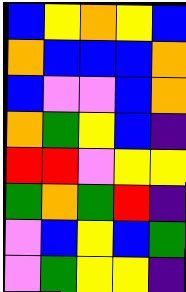[["blue", "yellow", "orange", "yellow", "blue"], ["orange", "blue", "blue", "blue", "orange"], ["blue", "violet", "violet", "blue", "orange"], ["orange", "green", "yellow", "blue", "indigo"], ["red", "red", "violet", "yellow", "yellow"], ["green", "orange", "green", "red", "indigo"], ["violet", "blue", "yellow", "blue", "green"], ["violet", "green", "yellow", "yellow", "indigo"]]